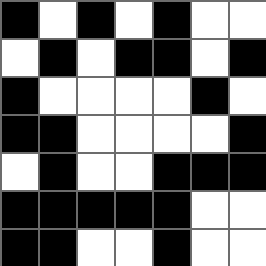[["black", "white", "black", "white", "black", "white", "white"], ["white", "black", "white", "black", "black", "white", "black"], ["black", "white", "white", "white", "white", "black", "white"], ["black", "black", "white", "white", "white", "white", "black"], ["white", "black", "white", "white", "black", "black", "black"], ["black", "black", "black", "black", "black", "white", "white"], ["black", "black", "white", "white", "black", "white", "white"]]